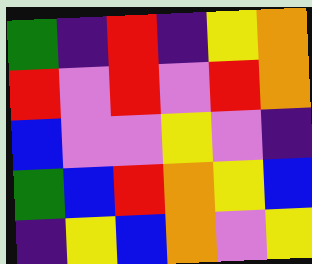[["green", "indigo", "red", "indigo", "yellow", "orange"], ["red", "violet", "red", "violet", "red", "orange"], ["blue", "violet", "violet", "yellow", "violet", "indigo"], ["green", "blue", "red", "orange", "yellow", "blue"], ["indigo", "yellow", "blue", "orange", "violet", "yellow"]]